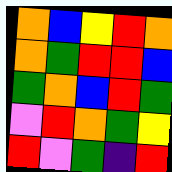[["orange", "blue", "yellow", "red", "orange"], ["orange", "green", "red", "red", "blue"], ["green", "orange", "blue", "red", "green"], ["violet", "red", "orange", "green", "yellow"], ["red", "violet", "green", "indigo", "red"]]